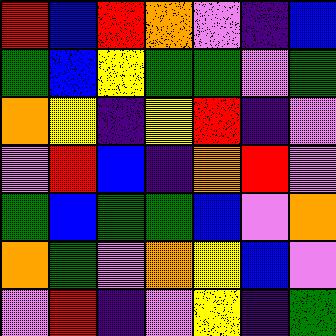[["red", "blue", "red", "orange", "violet", "indigo", "blue"], ["green", "blue", "yellow", "green", "green", "violet", "green"], ["orange", "yellow", "indigo", "yellow", "red", "indigo", "violet"], ["violet", "red", "blue", "indigo", "orange", "red", "violet"], ["green", "blue", "green", "green", "blue", "violet", "orange"], ["orange", "green", "violet", "orange", "yellow", "blue", "violet"], ["violet", "red", "indigo", "violet", "yellow", "indigo", "green"]]